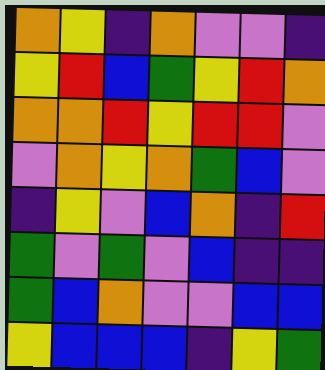[["orange", "yellow", "indigo", "orange", "violet", "violet", "indigo"], ["yellow", "red", "blue", "green", "yellow", "red", "orange"], ["orange", "orange", "red", "yellow", "red", "red", "violet"], ["violet", "orange", "yellow", "orange", "green", "blue", "violet"], ["indigo", "yellow", "violet", "blue", "orange", "indigo", "red"], ["green", "violet", "green", "violet", "blue", "indigo", "indigo"], ["green", "blue", "orange", "violet", "violet", "blue", "blue"], ["yellow", "blue", "blue", "blue", "indigo", "yellow", "green"]]